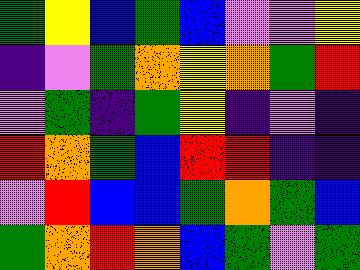[["green", "yellow", "blue", "green", "blue", "violet", "violet", "yellow"], ["indigo", "violet", "green", "orange", "yellow", "orange", "green", "red"], ["violet", "green", "indigo", "green", "yellow", "indigo", "violet", "indigo"], ["red", "orange", "green", "blue", "red", "red", "indigo", "indigo"], ["violet", "red", "blue", "blue", "green", "orange", "green", "blue"], ["green", "orange", "red", "orange", "blue", "green", "violet", "green"]]